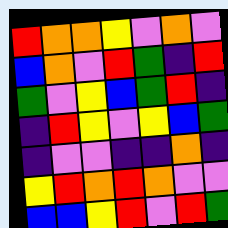[["red", "orange", "orange", "yellow", "violet", "orange", "violet"], ["blue", "orange", "violet", "red", "green", "indigo", "red"], ["green", "violet", "yellow", "blue", "green", "red", "indigo"], ["indigo", "red", "yellow", "violet", "yellow", "blue", "green"], ["indigo", "violet", "violet", "indigo", "indigo", "orange", "indigo"], ["yellow", "red", "orange", "red", "orange", "violet", "violet"], ["blue", "blue", "yellow", "red", "violet", "red", "green"]]